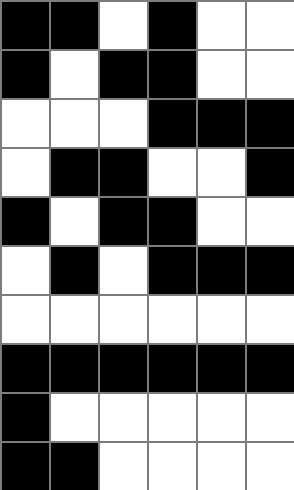[["black", "black", "white", "black", "white", "white"], ["black", "white", "black", "black", "white", "white"], ["white", "white", "white", "black", "black", "black"], ["white", "black", "black", "white", "white", "black"], ["black", "white", "black", "black", "white", "white"], ["white", "black", "white", "black", "black", "black"], ["white", "white", "white", "white", "white", "white"], ["black", "black", "black", "black", "black", "black"], ["black", "white", "white", "white", "white", "white"], ["black", "black", "white", "white", "white", "white"]]